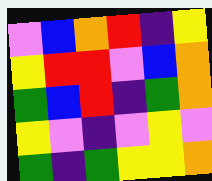[["violet", "blue", "orange", "red", "indigo", "yellow"], ["yellow", "red", "red", "violet", "blue", "orange"], ["green", "blue", "red", "indigo", "green", "orange"], ["yellow", "violet", "indigo", "violet", "yellow", "violet"], ["green", "indigo", "green", "yellow", "yellow", "orange"]]